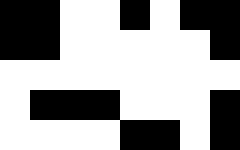[["black", "black", "white", "white", "black", "white", "black", "black"], ["black", "black", "white", "white", "white", "white", "white", "black"], ["white", "white", "white", "white", "white", "white", "white", "white"], ["white", "black", "black", "black", "white", "white", "white", "black"], ["white", "white", "white", "white", "black", "black", "white", "black"]]